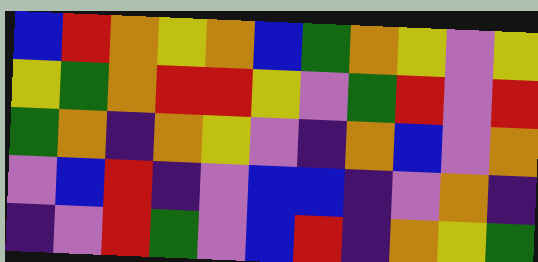[["blue", "red", "orange", "yellow", "orange", "blue", "green", "orange", "yellow", "violet", "yellow"], ["yellow", "green", "orange", "red", "red", "yellow", "violet", "green", "red", "violet", "red"], ["green", "orange", "indigo", "orange", "yellow", "violet", "indigo", "orange", "blue", "violet", "orange"], ["violet", "blue", "red", "indigo", "violet", "blue", "blue", "indigo", "violet", "orange", "indigo"], ["indigo", "violet", "red", "green", "violet", "blue", "red", "indigo", "orange", "yellow", "green"]]